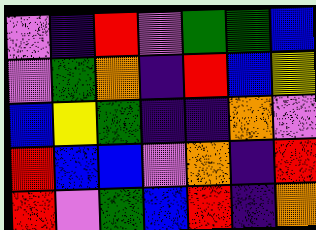[["violet", "indigo", "red", "violet", "green", "green", "blue"], ["violet", "green", "orange", "indigo", "red", "blue", "yellow"], ["blue", "yellow", "green", "indigo", "indigo", "orange", "violet"], ["red", "blue", "blue", "violet", "orange", "indigo", "red"], ["red", "violet", "green", "blue", "red", "indigo", "orange"]]